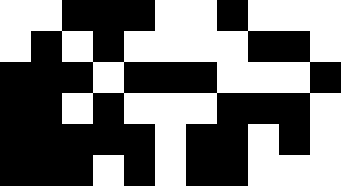[["white", "white", "black", "black", "black", "white", "white", "black", "white", "white", "white"], ["white", "black", "white", "black", "white", "white", "white", "white", "black", "black", "white"], ["black", "black", "black", "white", "black", "black", "black", "white", "white", "white", "black"], ["black", "black", "white", "black", "white", "white", "white", "black", "black", "black", "white"], ["black", "black", "black", "black", "black", "white", "black", "black", "white", "black", "white"], ["black", "black", "black", "white", "black", "white", "black", "black", "white", "white", "white"]]